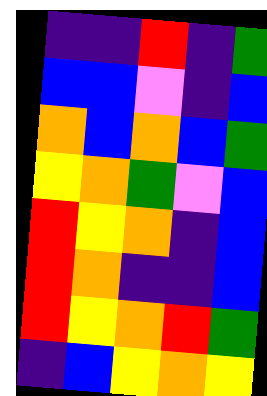[["indigo", "indigo", "red", "indigo", "green"], ["blue", "blue", "violet", "indigo", "blue"], ["orange", "blue", "orange", "blue", "green"], ["yellow", "orange", "green", "violet", "blue"], ["red", "yellow", "orange", "indigo", "blue"], ["red", "orange", "indigo", "indigo", "blue"], ["red", "yellow", "orange", "red", "green"], ["indigo", "blue", "yellow", "orange", "yellow"]]